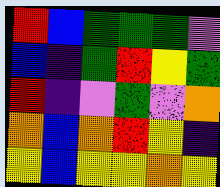[["red", "blue", "green", "green", "green", "violet"], ["blue", "indigo", "green", "red", "yellow", "green"], ["red", "indigo", "violet", "green", "violet", "orange"], ["orange", "blue", "orange", "red", "yellow", "indigo"], ["yellow", "blue", "yellow", "yellow", "orange", "yellow"]]